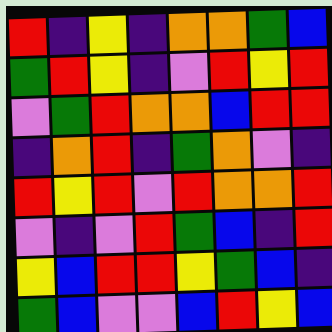[["red", "indigo", "yellow", "indigo", "orange", "orange", "green", "blue"], ["green", "red", "yellow", "indigo", "violet", "red", "yellow", "red"], ["violet", "green", "red", "orange", "orange", "blue", "red", "red"], ["indigo", "orange", "red", "indigo", "green", "orange", "violet", "indigo"], ["red", "yellow", "red", "violet", "red", "orange", "orange", "red"], ["violet", "indigo", "violet", "red", "green", "blue", "indigo", "red"], ["yellow", "blue", "red", "red", "yellow", "green", "blue", "indigo"], ["green", "blue", "violet", "violet", "blue", "red", "yellow", "blue"]]